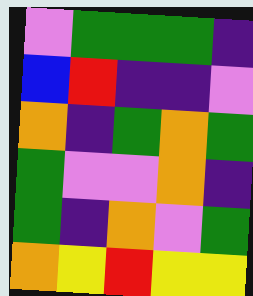[["violet", "green", "green", "green", "indigo"], ["blue", "red", "indigo", "indigo", "violet"], ["orange", "indigo", "green", "orange", "green"], ["green", "violet", "violet", "orange", "indigo"], ["green", "indigo", "orange", "violet", "green"], ["orange", "yellow", "red", "yellow", "yellow"]]